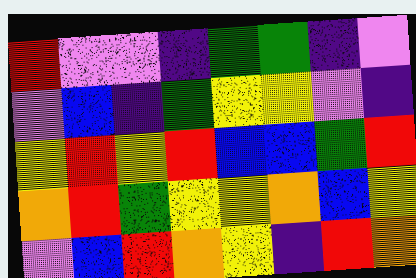[["red", "violet", "violet", "indigo", "green", "green", "indigo", "violet"], ["violet", "blue", "indigo", "green", "yellow", "yellow", "violet", "indigo"], ["yellow", "red", "yellow", "red", "blue", "blue", "green", "red"], ["orange", "red", "green", "yellow", "yellow", "orange", "blue", "yellow"], ["violet", "blue", "red", "orange", "yellow", "indigo", "red", "orange"]]